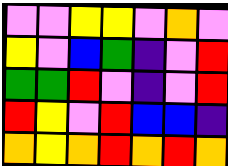[["violet", "violet", "yellow", "yellow", "violet", "orange", "violet"], ["yellow", "violet", "blue", "green", "indigo", "violet", "red"], ["green", "green", "red", "violet", "indigo", "violet", "red"], ["red", "yellow", "violet", "red", "blue", "blue", "indigo"], ["orange", "yellow", "orange", "red", "orange", "red", "orange"]]